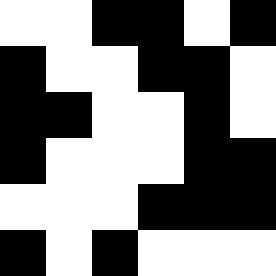[["white", "white", "black", "black", "white", "black"], ["black", "white", "white", "black", "black", "white"], ["black", "black", "white", "white", "black", "white"], ["black", "white", "white", "white", "black", "black"], ["white", "white", "white", "black", "black", "black"], ["black", "white", "black", "white", "white", "white"]]